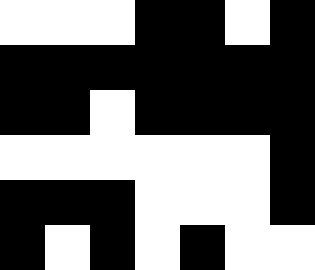[["white", "white", "white", "black", "black", "white", "black"], ["black", "black", "black", "black", "black", "black", "black"], ["black", "black", "white", "black", "black", "black", "black"], ["white", "white", "white", "white", "white", "white", "black"], ["black", "black", "black", "white", "white", "white", "black"], ["black", "white", "black", "white", "black", "white", "white"]]